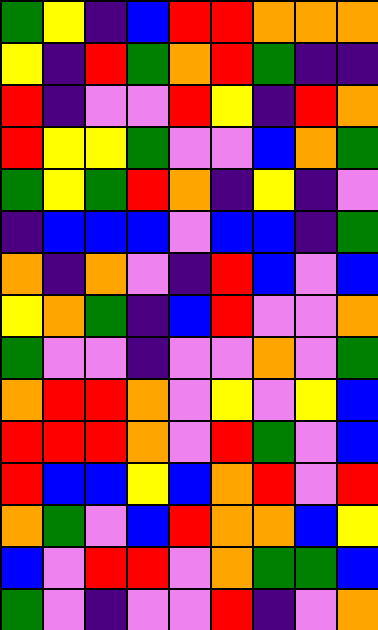[["green", "yellow", "indigo", "blue", "red", "red", "orange", "orange", "orange"], ["yellow", "indigo", "red", "green", "orange", "red", "green", "indigo", "indigo"], ["red", "indigo", "violet", "violet", "red", "yellow", "indigo", "red", "orange"], ["red", "yellow", "yellow", "green", "violet", "violet", "blue", "orange", "green"], ["green", "yellow", "green", "red", "orange", "indigo", "yellow", "indigo", "violet"], ["indigo", "blue", "blue", "blue", "violet", "blue", "blue", "indigo", "green"], ["orange", "indigo", "orange", "violet", "indigo", "red", "blue", "violet", "blue"], ["yellow", "orange", "green", "indigo", "blue", "red", "violet", "violet", "orange"], ["green", "violet", "violet", "indigo", "violet", "violet", "orange", "violet", "green"], ["orange", "red", "red", "orange", "violet", "yellow", "violet", "yellow", "blue"], ["red", "red", "red", "orange", "violet", "red", "green", "violet", "blue"], ["red", "blue", "blue", "yellow", "blue", "orange", "red", "violet", "red"], ["orange", "green", "violet", "blue", "red", "orange", "orange", "blue", "yellow"], ["blue", "violet", "red", "red", "violet", "orange", "green", "green", "blue"], ["green", "violet", "indigo", "violet", "violet", "red", "indigo", "violet", "orange"]]